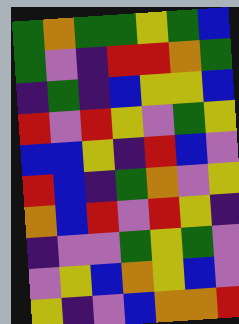[["green", "orange", "green", "green", "yellow", "green", "blue"], ["green", "violet", "indigo", "red", "red", "orange", "green"], ["indigo", "green", "indigo", "blue", "yellow", "yellow", "blue"], ["red", "violet", "red", "yellow", "violet", "green", "yellow"], ["blue", "blue", "yellow", "indigo", "red", "blue", "violet"], ["red", "blue", "indigo", "green", "orange", "violet", "yellow"], ["orange", "blue", "red", "violet", "red", "yellow", "indigo"], ["indigo", "violet", "violet", "green", "yellow", "green", "violet"], ["violet", "yellow", "blue", "orange", "yellow", "blue", "violet"], ["yellow", "indigo", "violet", "blue", "orange", "orange", "red"]]